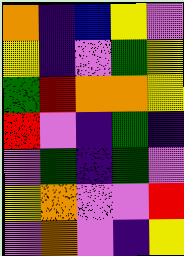[["orange", "indigo", "blue", "yellow", "violet"], ["yellow", "indigo", "violet", "green", "yellow"], ["green", "red", "orange", "orange", "yellow"], ["red", "violet", "indigo", "green", "indigo"], ["violet", "green", "indigo", "green", "violet"], ["yellow", "orange", "violet", "violet", "red"], ["violet", "orange", "violet", "indigo", "yellow"]]